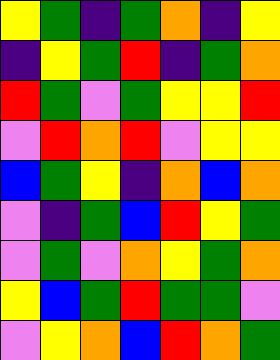[["yellow", "green", "indigo", "green", "orange", "indigo", "yellow"], ["indigo", "yellow", "green", "red", "indigo", "green", "orange"], ["red", "green", "violet", "green", "yellow", "yellow", "red"], ["violet", "red", "orange", "red", "violet", "yellow", "yellow"], ["blue", "green", "yellow", "indigo", "orange", "blue", "orange"], ["violet", "indigo", "green", "blue", "red", "yellow", "green"], ["violet", "green", "violet", "orange", "yellow", "green", "orange"], ["yellow", "blue", "green", "red", "green", "green", "violet"], ["violet", "yellow", "orange", "blue", "red", "orange", "green"]]